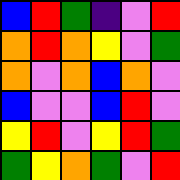[["blue", "red", "green", "indigo", "violet", "red"], ["orange", "red", "orange", "yellow", "violet", "green"], ["orange", "violet", "orange", "blue", "orange", "violet"], ["blue", "violet", "violet", "blue", "red", "violet"], ["yellow", "red", "violet", "yellow", "red", "green"], ["green", "yellow", "orange", "green", "violet", "red"]]